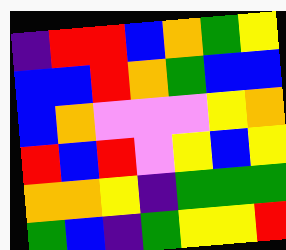[["indigo", "red", "red", "blue", "orange", "green", "yellow"], ["blue", "blue", "red", "orange", "green", "blue", "blue"], ["blue", "orange", "violet", "violet", "violet", "yellow", "orange"], ["red", "blue", "red", "violet", "yellow", "blue", "yellow"], ["orange", "orange", "yellow", "indigo", "green", "green", "green"], ["green", "blue", "indigo", "green", "yellow", "yellow", "red"]]